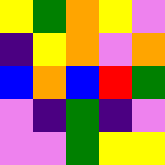[["yellow", "green", "orange", "yellow", "violet"], ["indigo", "yellow", "orange", "violet", "orange"], ["blue", "orange", "blue", "red", "green"], ["violet", "indigo", "green", "indigo", "violet"], ["violet", "violet", "green", "yellow", "yellow"]]